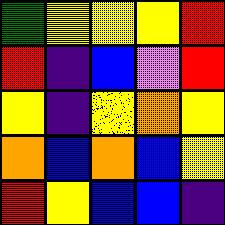[["green", "yellow", "yellow", "yellow", "red"], ["red", "indigo", "blue", "violet", "red"], ["yellow", "indigo", "yellow", "orange", "yellow"], ["orange", "blue", "orange", "blue", "yellow"], ["red", "yellow", "blue", "blue", "indigo"]]